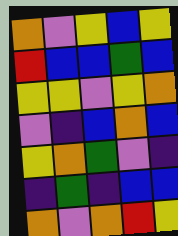[["orange", "violet", "yellow", "blue", "yellow"], ["red", "blue", "blue", "green", "blue"], ["yellow", "yellow", "violet", "yellow", "orange"], ["violet", "indigo", "blue", "orange", "blue"], ["yellow", "orange", "green", "violet", "indigo"], ["indigo", "green", "indigo", "blue", "blue"], ["orange", "violet", "orange", "red", "yellow"]]